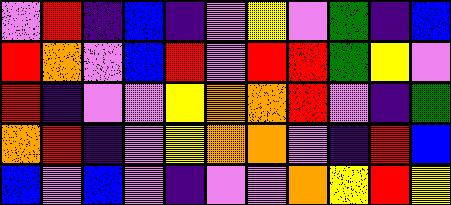[["violet", "red", "indigo", "blue", "indigo", "violet", "yellow", "violet", "green", "indigo", "blue"], ["red", "orange", "violet", "blue", "red", "violet", "red", "red", "green", "yellow", "violet"], ["red", "indigo", "violet", "violet", "yellow", "orange", "orange", "red", "violet", "indigo", "green"], ["orange", "red", "indigo", "violet", "yellow", "orange", "orange", "violet", "indigo", "red", "blue"], ["blue", "violet", "blue", "violet", "indigo", "violet", "violet", "orange", "yellow", "red", "yellow"]]